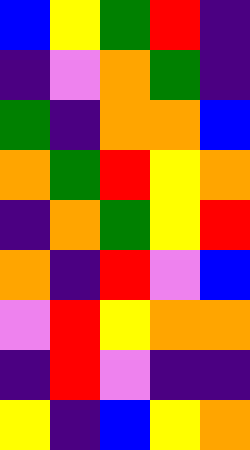[["blue", "yellow", "green", "red", "indigo"], ["indigo", "violet", "orange", "green", "indigo"], ["green", "indigo", "orange", "orange", "blue"], ["orange", "green", "red", "yellow", "orange"], ["indigo", "orange", "green", "yellow", "red"], ["orange", "indigo", "red", "violet", "blue"], ["violet", "red", "yellow", "orange", "orange"], ["indigo", "red", "violet", "indigo", "indigo"], ["yellow", "indigo", "blue", "yellow", "orange"]]